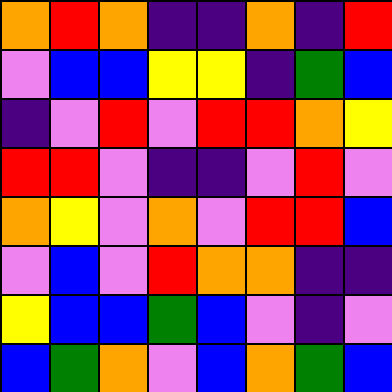[["orange", "red", "orange", "indigo", "indigo", "orange", "indigo", "red"], ["violet", "blue", "blue", "yellow", "yellow", "indigo", "green", "blue"], ["indigo", "violet", "red", "violet", "red", "red", "orange", "yellow"], ["red", "red", "violet", "indigo", "indigo", "violet", "red", "violet"], ["orange", "yellow", "violet", "orange", "violet", "red", "red", "blue"], ["violet", "blue", "violet", "red", "orange", "orange", "indigo", "indigo"], ["yellow", "blue", "blue", "green", "blue", "violet", "indigo", "violet"], ["blue", "green", "orange", "violet", "blue", "orange", "green", "blue"]]